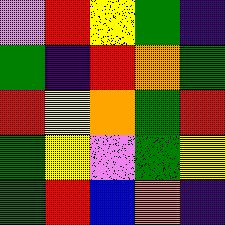[["violet", "red", "yellow", "green", "indigo"], ["green", "indigo", "red", "orange", "green"], ["red", "yellow", "orange", "green", "red"], ["green", "yellow", "violet", "green", "yellow"], ["green", "red", "blue", "orange", "indigo"]]